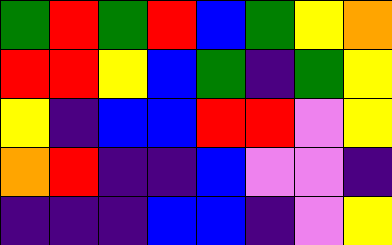[["green", "red", "green", "red", "blue", "green", "yellow", "orange"], ["red", "red", "yellow", "blue", "green", "indigo", "green", "yellow"], ["yellow", "indigo", "blue", "blue", "red", "red", "violet", "yellow"], ["orange", "red", "indigo", "indigo", "blue", "violet", "violet", "indigo"], ["indigo", "indigo", "indigo", "blue", "blue", "indigo", "violet", "yellow"]]